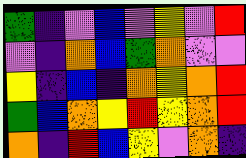[["green", "indigo", "violet", "blue", "violet", "yellow", "violet", "red"], ["violet", "indigo", "orange", "blue", "green", "orange", "violet", "violet"], ["yellow", "indigo", "blue", "indigo", "orange", "yellow", "orange", "red"], ["green", "blue", "orange", "yellow", "red", "yellow", "orange", "red"], ["orange", "indigo", "red", "blue", "yellow", "violet", "orange", "indigo"]]